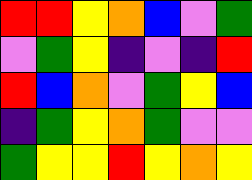[["red", "red", "yellow", "orange", "blue", "violet", "green"], ["violet", "green", "yellow", "indigo", "violet", "indigo", "red"], ["red", "blue", "orange", "violet", "green", "yellow", "blue"], ["indigo", "green", "yellow", "orange", "green", "violet", "violet"], ["green", "yellow", "yellow", "red", "yellow", "orange", "yellow"]]